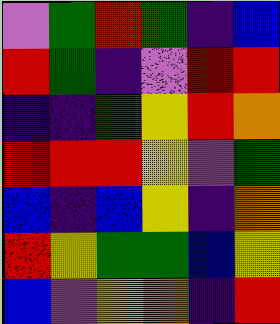[["violet", "green", "red", "green", "indigo", "blue"], ["red", "green", "indigo", "violet", "red", "red"], ["indigo", "indigo", "green", "yellow", "red", "orange"], ["red", "red", "red", "yellow", "violet", "green"], ["blue", "indigo", "blue", "yellow", "indigo", "orange"], ["red", "yellow", "green", "green", "blue", "yellow"], ["blue", "violet", "yellow", "orange", "indigo", "red"]]